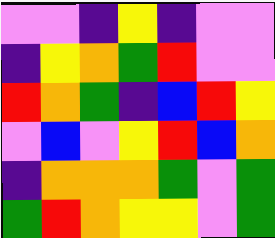[["violet", "violet", "indigo", "yellow", "indigo", "violet", "violet"], ["indigo", "yellow", "orange", "green", "red", "violet", "violet"], ["red", "orange", "green", "indigo", "blue", "red", "yellow"], ["violet", "blue", "violet", "yellow", "red", "blue", "orange"], ["indigo", "orange", "orange", "orange", "green", "violet", "green"], ["green", "red", "orange", "yellow", "yellow", "violet", "green"]]